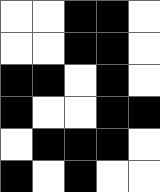[["white", "white", "black", "black", "white"], ["white", "white", "black", "black", "white"], ["black", "black", "white", "black", "white"], ["black", "white", "white", "black", "black"], ["white", "black", "black", "black", "white"], ["black", "white", "black", "white", "white"]]